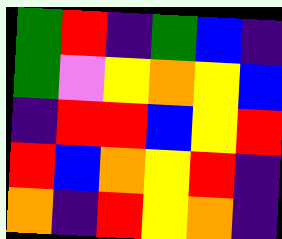[["green", "red", "indigo", "green", "blue", "indigo"], ["green", "violet", "yellow", "orange", "yellow", "blue"], ["indigo", "red", "red", "blue", "yellow", "red"], ["red", "blue", "orange", "yellow", "red", "indigo"], ["orange", "indigo", "red", "yellow", "orange", "indigo"]]